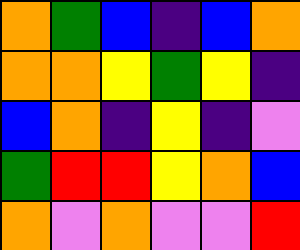[["orange", "green", "blue", "indigo", "blue", "orange"], ["orange", "orange", "yellow", "green", "yellow", "indigo"], ["blue", "orange", "indigo", "yellow", "indigo", "violet"], ["green", "red", "red", "yellow", "orange", "blue"], ["orange", "violet", "orange", "violet", "violet", "red"]]